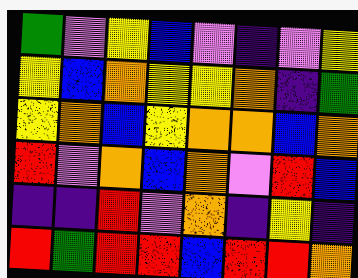[["green", "violet", "yellow", "blue", "violet", "indigo", "violet", "yellow"], ["yellow", "blue", "orange", "yellow", "yellow", "orange", "indigo", "green"], ["yellow", "orange", "blue", "yellow", "orange", "orange", "blue", "orange"], ["red", "violet", "orange", "blue", "orange", "violet", "red", "blue"], ["indigo", "indigo", "red", "violet", "orange", "indigo", "yellow", "indigo"], ["red", "green", "red", "red", "blue", "red", "red", "orange"]]